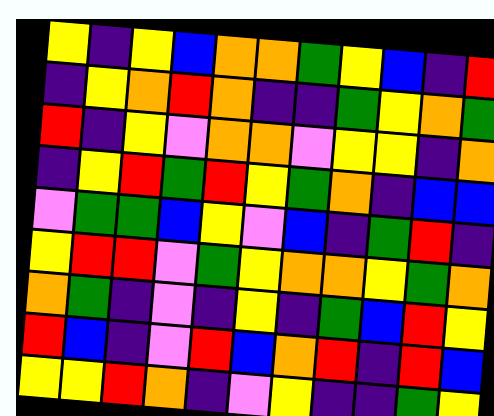[["yellow", "indigo", "yellow", "blue", "orange", "orange", "green", "yellow", "blue", "indigo", "red"], ["indigo", "yellow", "orange", "red", "orange", "indigo", "indigo", "green", "yellow", "orange", "green"], ["red", "indigo", "yellow", "violet", "orange", "orange", "violet", "yellow", "yellow", "indigo", "orange"], ["indigo", "yellow", "red", "green", "red", "yellow", "green", "orange", "indigo", "blue", "blue"], ["violet", "green", "green", "blue", "yellow", "violet", "blue", "indigo", "green", "red", "indigo"], ["yellow", "red", "red", "violet", "green", "yellow", "orange", "orange", "yellow", "green", "orange"], ["orange", "green", "indigo", "violet", "indigo", "yellow", "indigo", "green", "blue", "red", "yellow"], ["red", "blue", "indigo", "violet", "red", "blue", "orange", "red", "indigo", "red", "blue"], ["yellow", "yellow", "red", "orange", "indigo", "violet", "yellow", "indigo", "indigo", "green", "yellow"]]